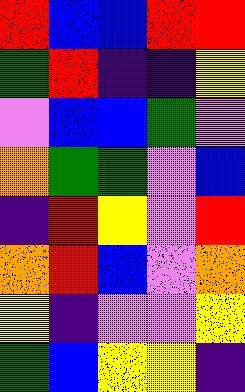[["red", "blue", "blue", "red", "red"], ["green", "red", "indigo", "indigo", "yellow"], ["violet", "blue", "blue", "green", "violet"], ["orange", "green", "green", "violet", "blue"], ["indigo", "red", "yellow", "violet", "red"], ["orange", "red", "blue", "violet", "orange"], ["yellow", "indigo", "violet", "violet", "yellow"], ["green", "blue", "yellow", "yellow", "indigo"]]